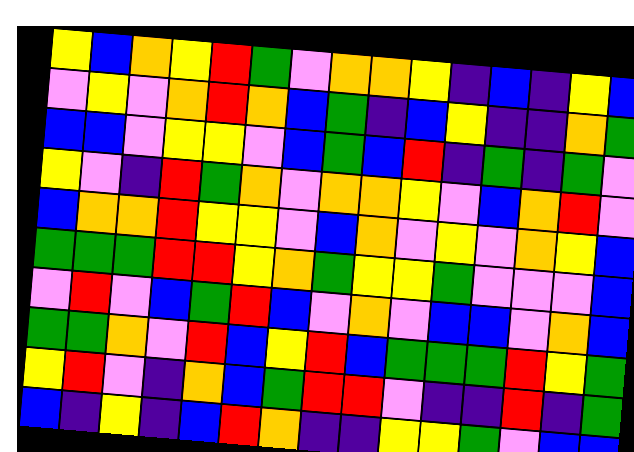[["yellow", "blue", "orange", "yellow", "red", "green", "violet", "orange", "orange", "yellow", "indigo", "blue", "indigo", "yellow", "blue"], ["violet", "yellow", "violet", "orange", "red", "orange", "blue", "green", "indigo", "blue", "yellow", "indigo", "indigo", "orange", "green"], ["blue", "blue", "violet", "yellow", "yellow", "violet", "blue", "green", "blue", "red", "indigo", "green", "indigo", "green", "violet"], ["yellow", "violet", "indigo", "red", "green", "orange", "violet", "orange", "orange", "yellow", "violet", "blue", "orange", "red", "violet"], ["blue", "orange", "orange", "red", "yellow", "yellow", "violet", "blue", "orange", "violet", "yellow", "violet", "orange", "yellow", "blue"], ["green", "green", "green", "red", "red", "yellow", "orange", "green", "yellow", "yellow", "green", "violet", "violet", "violet", "blue"], ["violet", "red", "violet", "blue", "green", "red", "blue", "violet", "orange", "violet", "blue", "blue", "violet", "orange", "blue"], ["green", "green", "orange", "violet", "red", "blue", "yellow", "red", "blue", "green", "green", "green", "red", "yellow", "green"], ["yellow", "red", "violet", "indigo", "orange", "blue", "green", "red", "red", "violet", "indigo", "indigo", "red", "indigo", "green"], ["blue", "indigo", "yellow", "indigo", "blue", "red", "orange", "indigo", "indigo", "yellow", "yellow", "green", "violet", "blue", "blue"]]